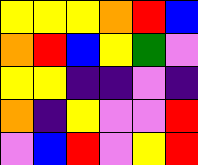[["yellow", "yellow", "yellow", "orange", "red", "blue"], ["orange", "red", "blue", "yellow", "green", "violet"], ["yellow", "yellow", "indigo", "indigo", "violet", "indigo"], ["orange", "indigo", "yellow", "violet", "violet", "red"], ["violet", "blue", "red", "violet", "yellow", "red"]]